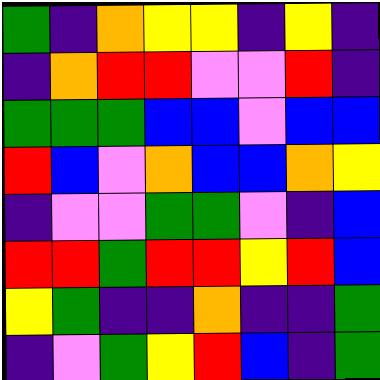[["green", "indigo", "orange", "yellow", "yellow", "indigo", "yellow", "indigo"], ["indigo", "orange", "red", "red", "violet", "violet", "red", "indigo"], ["green", "green", "green", "blue", "blue", "violet", "blue", "blue"], ["red", "blue", "violet", "orange", "blue", "blue", "orange", "yellow"], ["indigo", "violet", "violet", "green", "green", "violet", "indigo", "blue"], ["red", "red", "green", "red", "red", "yellow", "red", "blue"], ["yellow", "green", "indigo", "indigo", "orange", "indigo", "indigo", "green"], ["indigo", "violet", "green", "yellow", "red", "blue", "indigo", "green"]]